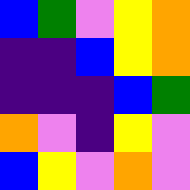[["blue", "green", "violet", "yellow", "orange"], ["indigo", "indigo", "blue", "yellow", "orange"], ["indigo", "indigo", "indigo", "blue", "green"], ["orange", "violet", "indigo", "yellow", "violet"], ["blue", "yellow", "violet", "orange", "violet"]]